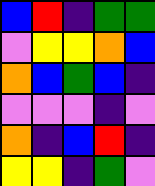[["blue", "red", "indigo", "green", "green"], ["violet", "yellow", "yellow", "orange", "blue"], ["orange", "blue", "green", "blue", "indigo"], ["violet", "violet", "violet", "indigo", "violet"], ["orange", "indigo", "blue", "red", "indigo"], ["yellow", "yellow", "indigo", "green", "violet"]]